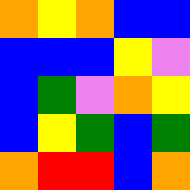[["orange", "yellow", "orange", "blue", "blue"], ["blue", "blue", "blue", "yellow", "violet"], ["blue", "green", "violet", "orange", "yellow"], ["blue", "yellow", "green", "blue", "green"], ["orange", "red", "red", "blue", "orange"]]